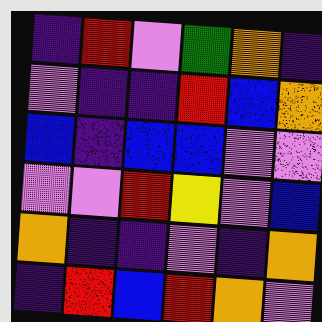[["indigo", "red", "violet", "green", "orange", "indigo"], ["violet", "indigo", "indigo", "red", "blue", "orange"], ["blue", "indigo", "blue", "blue", "violet", "violet"], ["violet", "violet", "red", "yellow", "violet", "blue"], ["orange", "indigo", "indigo", "violet", "indigo", "orange"], ["indigo", "red", "blue", "red", "orange", "violet"]]